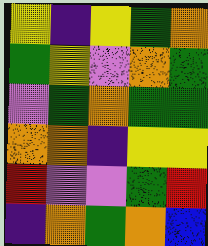[["yellow", "indigo", "yellow", "green", "orange"], ["green", "yellow", "violet", "orange", "green"], ["violet", "green", "orange", "green", "green"], ["orange", "orange", "indigo", "yellow", "yellow"], ["red", "violet", "violet", "green", "red"], ["indigo", "orange", "green", "orange", "blue"]]